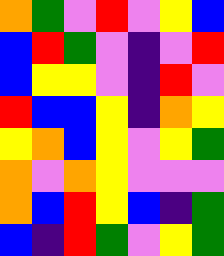[["orange", "green", "violet", "red", "violet", "yellow", "blue"], ["blue", "red", "green", "violet", "indigo", "violet", "red"], ["blue", "yellow", "yellow", "violet", "indigo", "red", "violet"], ["red", "blue", "blue", "yellow", "indigo", "orange", "yellow"], ["yellow", "orange", "blue", "yellow", "violet", "yellow", "green"], ["orange", "violet", "orange", "yellow", "violet", "violet", "violet"], ["orange", "blue", "red", "yellow", "blue", "indigo", "green"], ["blue", "indigo", "red", "green", "violet", "yellow", "green"]]